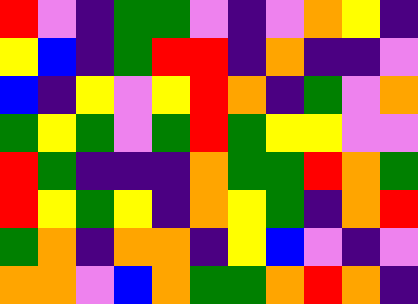[["red", "violet", "indigo", "green", "green", "violet", "indigo", "violet", "orange", "yellow", "indigo"], ["yellow", "blue", "indigo", "green", "red", "red", "indigo", "orange", "indigo", "indigo", "violet"], ["blue", "indigo", "yellow", "violet", "yellow", "red", "orange", "indigo", "green", "violet", "orange"], ["green", "yellow", "green", "violet", "green", "red", "green", "yellow", "yellow", "violet", "violet"], ["red", "green", "indigo", "indigo", "indigo", "orange", "green", "green", "red", "orange", "green"], ["red", "yellow", "green", "yellow", "indigo", "orange", "yellow", "green", "indigo", "orange", "red"], ["green", "orange", "indigo", "orange", "orange", "indigo", "yellow", "blue", "violet", "indigo", "violet"], ["orange", "orange", "violet", "blue", "orange", "green", "green", "orange", "red", "orange", "indigo"]]